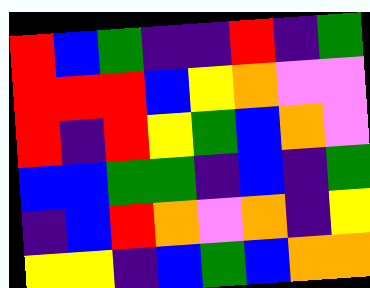[["red", "blue", "green", "indigo", "indigo", "red", "indigo", "green"], ["red", "red", "red", "blue", "yellow", "orange", "violet", "violet"], ["red", "indigo", "red", "yellow", "green", "blue", "orange", "violet"], ["blue", "blue", "green", "green", "indigo", "blue", "indigo", "green"], ["indigo", "blue", "red", "orange", "violet", "orange", "indigo", "yellow"], ["yellow", "yellow", "indigo", "blue", "green", "blue", "orange", "orange"]]